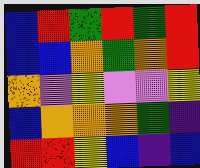[["blue", "red", "green", "red", "green", "red"], ["blue", "blue", "orange", "green", "orange", "red"], ["orange", "violet", "yellow", "violet", "violet", "yellow"], ["blue", "orange", "orange", "orange", "green", "indigo"], ["red", "red", "yellow", "blue", "indigo", "blue"]]